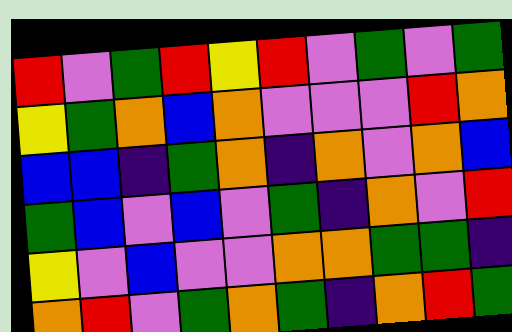[["red", "violet", "green", "red", "yellow", "red", "violet", "green", "violet", "green"], ["yellow", "green", "orange", "blue", "orange", "violet", "violet", "violet", "red", "orange"], ["blue", "blue", "indigo", "green", "orange", "indigo", "orange", "violet", "orange", "blue"], ["green", "blue", "violet", "blue", "violet", "green", "indigo", "orange", "violet", "red"], ["yellow", "violet", "blue", "violet", "violet", "orange", "orange", "green", "green", "indigo"], ["orange", "red", "violet", "green", "orange", "green", "indigo", "orange", "red", "green"]]